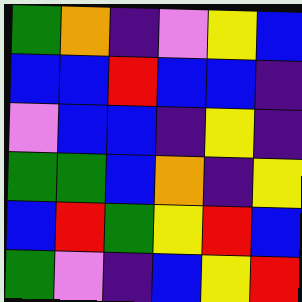[["green", "orange", "indigo", "violet", "yellow", "blue"], ["blue", "blue", "red", "blue", "blue", "indigo"], ["violet", "blue", "blue", "indigo", "yellow", "indigo"], ["green", "green", "blue", "orange", "indigo", "yellow"], ["blue", "red", "green", "yellow", "red", "blue"], ["green", "violet", "indigo", "blue", "yellow", "red"]]